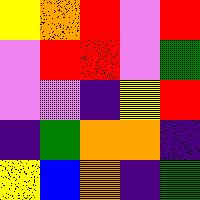[["yellow", "orange", "red", "violet", "red"], ["violet", "red", "red", "violet", "green"], ["violet", "violet", "indigo", "yellow", "red"], ["indigo", "green", "orange", "orange", "indigo"], ["yellow", "blue", "orange", "indigo", "green"]]